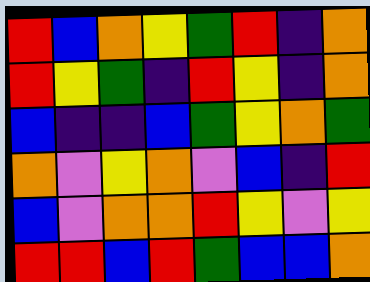[["red", "blue", "orange", "yellow", "green", "red", "indigo", "orange"], ["red", "yellow", "green", "indigo", "red", "yellow", "indigo", "orange"], ["blue", "indigo", "indigo", "blue", "green", "yellow", "orange", "green"], ["orange", "violet", "yellow", "orange", "violet", "blue", "indigo", "red"], ["blue", "violet", "orange", "orange", "red", "yellow", "violet", "yellow"], ["red", "red", "blue", "red", "green", "blue", "blue", "orange"]]